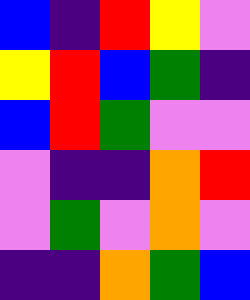[["blue", "indigo", "red", "yellow", "violet"], ["yellow", "red", "blue", "green", "indigo"], ["blue", "red", "green", "violet", "violet"], ["violet", "indigo", "indigo", "orange", "red"], ["violet", "green", "violet", "orange", "violet"], ["indigo", "indigo", "orange", "green", "blue"]]